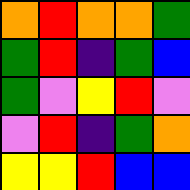[["orange", "red", "orange", "orange", "green"], ["green", "red", "indigo", "green", "blue"], ["green", "violet", "yellow", "red", "violet"], ["violet", "red", "indigo", "green", "orange"], ["yellow", "yellow", "red", "blue", "blue"]]